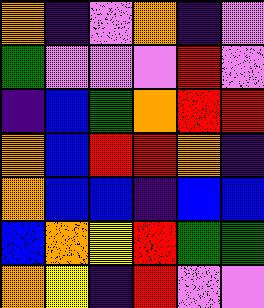[["orange", "indigo", "violet", "orange", "indigo", "violet"], ["green", "violet", "violet", "violet", "red", "violet"], ["indigo", "blue", "green", "orange", "red", "red"], ["orange", "blue", "red", "red", "orange", "indigo"], ["orange", "blue", "blue", "indigo", "blue", "blue"], ["blue", "orange", "yellow", "red", "green", "green"], ["orange", "yellow", "indigo", "red", "violet", "violet"]]